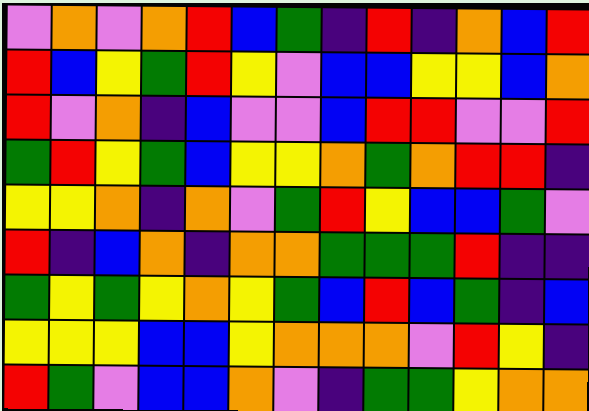[["violet", "orange", "violet", "orange", "red", "blue", "green", "indigo", "red", "indigo", "orange", "blue", "red"], ["red", "blue", "yellow", "green", "red", "yellow", "violet", "blue", "blue", "yellow", "yellow", "blue", "orange"], ["red", "violet", "orange", "indigo", "blue", "violet", "violet", "blue", "red", "red", "violet", "violet", "red"], ["green", "red", "yellow", "green", "blue", "yellow", "yellow", "orange", "green", "orange", "red", "red", "indigo"], ["yellow", "yellow", "orange", "indigo", "orange", "violet", "green", "red", "yellow", "blue", "blue", "green", "violet"], ["red", "indigo", "blue", "orange", "indigo", "orange", "orange", "green", "green", "green", "red", "indigo", "indigo"], ["green", "yellow", "green", "yellow", "orange", "yellow", "green", "blue", "red", "blue", "green", "indigo", "blue"], ["yellow", "yellow", "yellow", "blue", "blue", "yellow", "orange", "orange", "orange", "violet", "red", "yellow", "indigo"], ["red", "green", "violet", "blue", "blue", "orange", "violet", "indigo", "green", "green", "yellow", "orange", "orange"]]